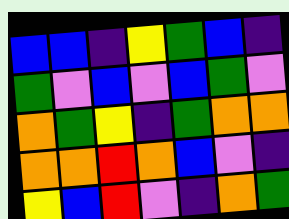[["blue", "blue", "indigo", "yellow", "green", "blue", "indigo"], ["green", "violet", "blue", "violet", "blue", "green", "violet"], ["orange", "green", "yellow", "indigo", "green", "orange", "orange"], ["orange", "orange", "red", "orange", "blue", "violet", "indigo"], ["yellow", "blue", "red", "violet", "indigo", "orange", "green"]]